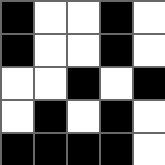[["black", "white", "white", "black", "white"], ["black", "white", "white", "black", "white"], ["white", "white", "black", "white", "black"], ["white", "black", "white", "black", "white"], ["black", "black", "black", "black", "white"]]